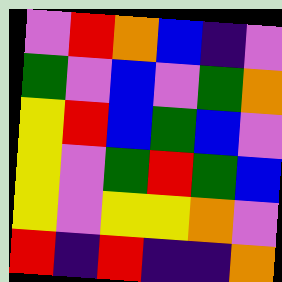[["violet", "red", "orange", "blue", "indigo", "violet"], ["green", "violet", "blue", "violet", "green", "orange"], ["yellow", "red", "blue", "green", "blue", "violet"], ["yellow", "violet", "green", "red", "green", "blue"], ["yellow", "violet", "yellow", "yellow", "orange", "violet"], ["red", "indigo", "red", "indigo", "indigo", "orange"]]